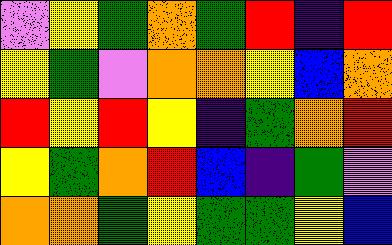[["violet", "yellow", "green", "orange", "green", "red", "indigo", "red"], ["yellow", "green", "violet", "orange", "orange", "yellow", "blue", "orange"], ["red", "yellow", "red", "yellow", "indigo", "green", "orange", "red"], ["yellow", "green", "orange", "red", "blue", "indigo", "green", "violet"], ["orange", "orange", "green", "yellow", "green", "green", "yellow", "blue"]]